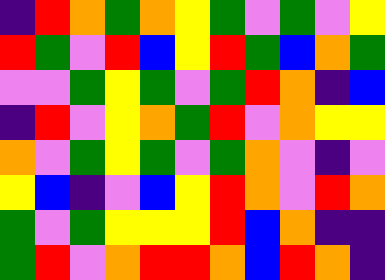[["indigo", "red", "orange", "green", "orange", "yellow", "green", "violet", "green", "violet", "yellow"], ["red", "green", "violet", "red", "blue", "yellow", "red", "green", "blue", "orange", "green"], ["violet", "violet", "green", "yellow", "green", "violet", "green", "red", "orange", "indigo", "blue"], ["indigo", "red", "violet", "yellow", "orange", "green", "red", "violet", "orange", "yellow", "yellow"], ["orange", "violet", "green", "yellow", "green", "violet", "green", "orange", "violet", "indigo", "violet"], ["yellow", "blue", "indigo", "violet", "blue", "yellow", "red", "orange", "violet", "red", "orange"], ["green", "violet", "green", "yellow", "yellow", "yellow", "red", "blue", "orange", "indigo", "indigo"], ["green", "red", "violet", "orange", "red", "red", "orange", "blue", "red", "orange", "indigo"]]